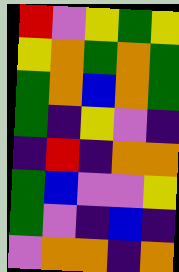[["red", "violet", "yellow", "green", "yellow"], ["yellow", "orange", "green", "orange", "green"], ["green", "orange", "blue", "orange", "green"], ["green", "indigo", "yellow", "violet", "indigo"], ["indigo", "red", "indigo", "orange", "orange"], ["green", "blue", "violet", "violet", "yellow"], ["green", "violet", "indigo", "blue", "indigo"], ["violet", "orange", "orange", "indigo", "orange"]]